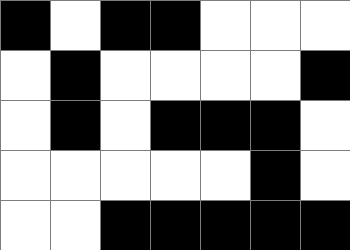[["black", "white", "black", "black", "white", "white", "white"], ["white", "black", "white", "white", "white", "white", "black"], ["white", "black", "white", "black", "black", "black", "white"], ["white", "white", "white", "white", "white", "black", "white"], ["white", "white", "black", "black", "black", "black", "black"]]